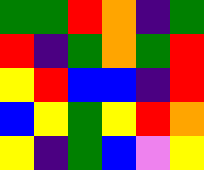[["green", "green", "red", "orange", "indigo", "green"], ["red", "indigo", "green", "orange", "green", "red"], ["yellow", "red", "blue", "blue", "indigo", "red"], ["blue", "yellow", "green", "yellow", "red", "orange"], ["yellow", "indigo", "green", "blue", "violet", "yellow"]]